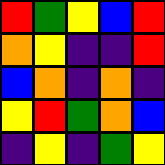[["red", "green", "yellow", "blue", "red"], ["orange", "yellow", "indigo", "indigo", "red"], ["blue", "orange", "indigo", "orange", "indigo"], ["yellow", "red", "green", "orange", "blue"], ["indigo", "yellow", "indigo", "green", "yellow"]]